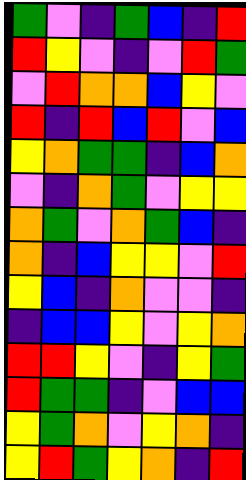[["green", "violet", "indigo", "green", "blue", "indigo", "red"], ["red", "yellow", "violet", "indigo", "violet", "red", "green"], ["violet", "red", "orange", "orange", "blue", "yellow", "violet"], ["red", "indigo", "red", "blue", "red", "violet", "blue"], ["yellow", "orange", "green", "green", "indigo", "blue", "orange"], ["violet", "indigo", "orange", "green", "violet", "yellow", "yellow"], ["orange", "green", "violet", "orange", "green", "blue", "indigo"], ["orange", "indigo", "blue", "yellow", "yellow", "violet", "red"], ["yellow", "blue", "indigo", "orange", "violet", "violet", "indigo"], ["indigo", "blue", "blue", "yellow", "violet", "yellow", "orange"], ["red", "red", "yellow", "violet", "indigo", "yellow", "green"], ["red", "green", "green", "indigo", "violet", "blue", "blue"], ["yellow", "green", "orange", "violet", "yellow", "orange", "indigo"], ["yellow", "red", "green", "yellow", "orange", "indigo", "red"]]